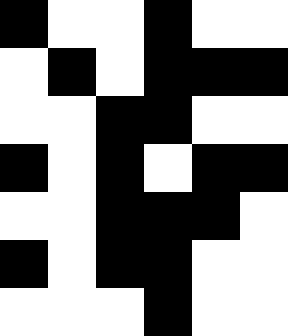[["black", "white", "white", "black", "white", "white"], ["white", "black", "white", "black", "black", "black"], ["white", "white", "black", "black", "white", "white"], ["black", "white", "black", "white", "black", "black"], ["white", "white", "black", "black", "black", "white"], ["black", "white", "black", "black", "white", "white"], ["white", "white", "white", "black", "white", "white"]]